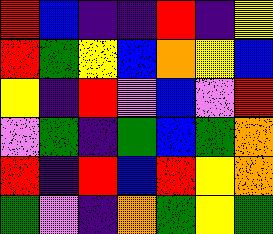[["red", "blue", "indigo", "indigo", "red", "indigo", "yellow"], ["red", "green", "yellow", "blue", "orange", "yellow", "blue"], ["yellow", "indigo", "red", "violet", "blue", "violet", "red"], ["violet", "green", "indigo", "green", "blue", "green", "orange"], ["red", "indigo", "red", "blue", "red", "yellow", "orange"], ["green", "violet", "indigo", "orange", "green", "yellow", "green"]]